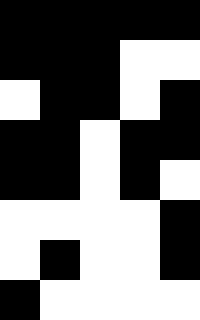[["black", "black", "black", "black", "black"], ["black", "black", "black", "white", "white"], ["white", "black", "black", "white", "black"], ["black", "black", "white", "black", "black"], ["black", "black", "white", "black", "white"], ["white", "white", "white", "white", "black"], ["white", "black", "white", "white", "black"], ["black", "white", "white", "white", "white"]]